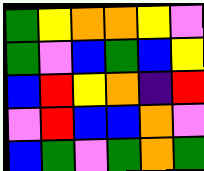[["green", "yellow", "orange", "orange", "yellow", "violet"], ["green", "violet", "blue", "green", "blue", "yellow"], ["blue", "red", "yellow", "orange", "indigo", "red"], ["violet", "red", "blue", "blue", "orange", "violet"], ["blue", "green", "violet", "green", "orange", "green"]]